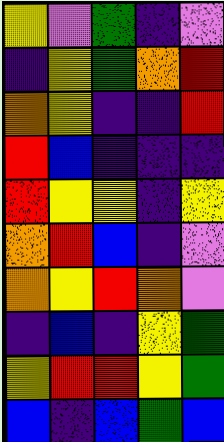[["yellow", "violet", "green", "indigo", "violet"], ["indigo", "yellow", "green", "orange", "red"], ["orange", "yellow", "indigo", "indigo", "red"], ["red", "blue", "indigo", "indigo", "indigo"], ["red", "yellow", "yellow", "indigo", "yellow"], ["orange", "red", "blue", "indigo", "violet"], ["orange", "yellow", "red", "orange", "violet"], ["indigo", "blue", "indigo", "yellow", "green"], ["yellow", "red", "red", "yellow", "green"], ["blue", "indigo", "blue", "green", "blue"]]